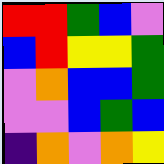[["red", "red", "green", "blue", "violet"], ["blue", "red", "yellow", "yellow", "green"], ["violet", "orange", "blue", "blue", "green"], ["violet", "violet", "blue", "green", "blue"], ["indigo", "orange", "violet", "orange", "yellow"]]